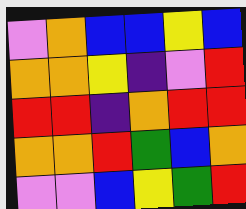[["violet", "orange", "blue", "blue", "yellow", "blue"], ["orange", "orange", "yellow", "indigo", "violet", "red"], ["red", "red", "indigo", "orange", "red", "red"], ["orange", "orange", "red", "green", "blue", "orange"], ["violet", "violet", "blue", "yellow", "green", "red"]]